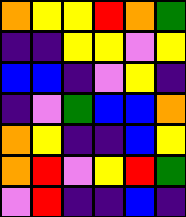[["orange", "yellow", "yellow", "red", "orange", "green"], ["indigo", "indigo", "yellow", "yellow", "violet", "yellow"], ["blue", "blue", "indigo", "violet", "yellow", "indigo"], ["indigo", "violet", "green", "blue", "blue", "orange"], ["orange", "yellow", "indigo", "indigo", "blue", "yellow"], ["orange", "red", "violet", "yellow", "red", "green"], ["violet", "red", "indigo", "indigo", "blue", "indigo"]]